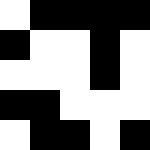[["white", "black", "black", "black", "black"], ["black", "white", "white", "black", "white"], ["white", "white", "white", "black", "white"], ["black", "black", "white", "white", "white"], ["white", "black", "black", "white", "black"]]